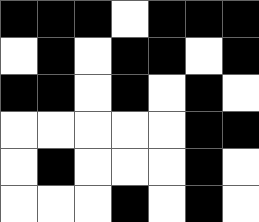[["black", "black", "black", "white", "black", "black", "black"], ["white", "black", "white", "black", "black", "white", "black"], ["black", "black", "white", "black", "white", "black", "white"], ["white", "white", "white", "white", "white", "black", "black"], ["white", "black", "white", "white", "white", "black", "white"], ["white", "white", "white", "black", "white", "black", "white"]]